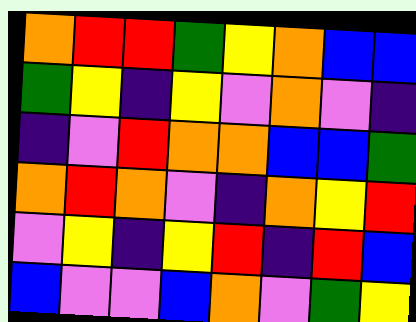[["orange", "red", "red", "green", "yellow", "orange", "blue", "blue"], ["green", "yellow", "indigo", "yellow", "violet", "orange", "violet", "indigo"], ["indigo", "violet", "red", "orange", "orange", "blue", "blue", "green"], ["orange", "red", "orange", "violet", "indigo", "orange", "yellow", "red"], ["violet", "yellow", "indigo", "yellow", "red", "indigo", "red", "blue"], ["blue", "violet", "violet", "blue", "orange", "violet", "green", "yellow"]]